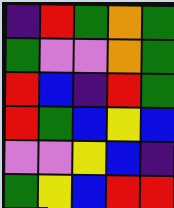[["indigo", "red", "green", "orange", "green"], ["green", "violet", "violet", "orange", "green"], ["red", "blue", "indigo", "red", "green"], ["red", "green", "blue", "yellow", "blue"], ["violet", "violet", "yellow", "blue", "indigo"], ["green", "yellow", "blue", "red", "red"]]